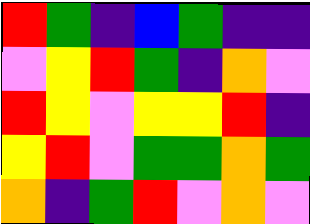[["red", "green", "indigo", "blue", "green", "indigo", "indigo"], ["violet", "yellow", "red", "green", "indigo", "orange", "violet"], ["red", "yellow", "violet", "yellow", "yellow", "red", "indigo"], ["yellow", "red", "violet", "green", "green", "orange", "green"], ["orange", "indigo", "green", "red", "violet", "orange", "violet"]]